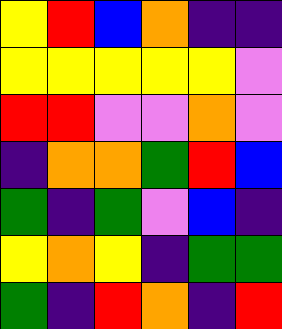[["yellow", "red", "blue", "orange", "indigo", "indigo"], ["yellow", "yellow", "yellow", "yellow", "yellow", "violet"], ["red", "red", "violet", "violet", "orange", "violet"], ["indigo", "orange", "orange", "green", "red", "blue"], ["green", "indigo", "green", "violet", "blue", "indigo"], ["yellow", "orange", "yellow", "indigo", "green", "green"], ["green", "indigo", "red", "orange", "indigo", "red"]]